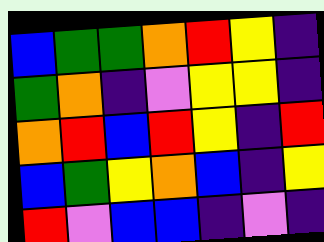[["blue", "green", "green", "orange", "red", "yellow", "indigo"], ["green", "orange", "indigo", "violet", "yellow", "yellow", "indigo"], ["orange", "red", "blue", "red", "yellow", "indigo", "red"], ["blue", "green", "yellow", "orange", "blue", "indigo", "yellow"], ["red", "violet", "blue", "blue", "indigo", "violet", "indigo"]]